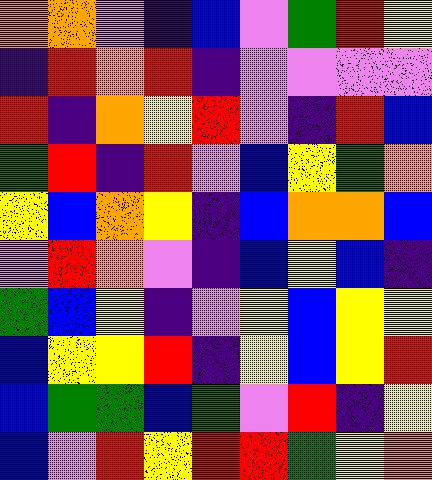[["orange", "orange", "violet", "indigo", "blue", "violet", "green", "red", "yellow"], ["indigo", "red", "orange", "red", "indigo", "violet", "violet", "violet", "violet"], ["red", "indigo", "orange", "yellow", "red", "violet", "indigo", "red", "blue"], ["green", "red", "indigo", "red", "violet", "blue", "yellow", "green", "orange"], ["yellow", "blue", "orange", "yellow", "indigo", "blue", "orange", "orange", "blue"], ["violet", "red", "orange", "violet", "indigo", "blue", "yellow", "blue", "indigo"], ["green", "blue", "yellow", "indigo", "violet", "yellow", "blue", "yellow", "yellow"], ["blue", "yellow", "yellow", "red", "indigo", "yellow", "blue", "yellow", "red"], ["blue", "green", "green", "blue", "green", "violet", "red", "indigo", "yellow"], ["blue", "violet", "red", "yellow", "red", "red", "green", "yellow", "orange"]]